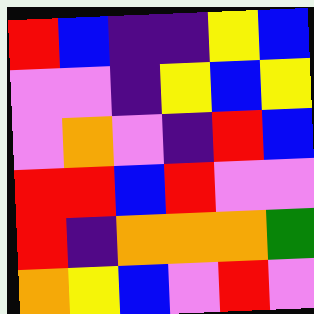[["red", "blue", "indigo", "indigo", "yellow", "blue"], ["violet", "violet", "indigo", "yellow", "blue", "yellow"], ["violet", "orange", "violet", "indigo", "red", "blue"], ["red", "red", "blue", "red", "violet", "violet"], ["red", "indigo", "orange", "orange", "orange", "green"], ["orange", "yellow", "blue", "violet", "red", "violet"]]